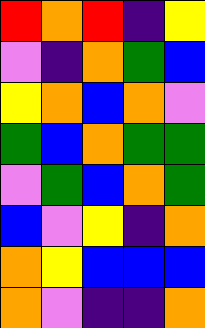[["red", "orange", "red", "indigo", "yellow"], ["violet", "indigo", "orange", "green", "blue"], ["yellow", "orange", "blue", "orange", "violet"], ["green", "blue", "orange", "green", "green"], ["violet", "green", "blue", "orange", "green"], ["blue", "violet", "yellow", "indigo", "orange"], ["orange", "yellow", "blue", "blue", "blue"], ["orange", "violet", "indigo", "indigo", "orange"]]